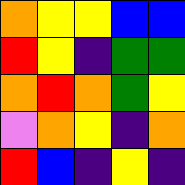[["orange", "yellow", "yellow", "blue", "blue"], ["red", "yellow", "indigo", "green", "green"], ["orange", "red", "orange", "green", "yellow"], ["violet", "orange", "yellow", "indigo", "orange"], ["red", "blue", "indigo", "yellow", "indigo"]]